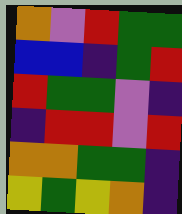[["orange", "violet", "red", "green", "green"], ["blue", "blue", "indigo", "green", "red"], ["red", "green", "green", "violet", "indigo"], ["indigo", "red", "red", "violet", "red"], ["orange", "orange", "green", "green", "indigo"], ["yellow", "green", "yellow", "orange", "indigo"]]